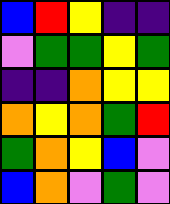[["blue", "red", "yellow", "indigo", "indigo"], ["violet", "green", "green", "yellow", "green"], ["indigo", "indigo", "orange", "yellow", "yellow"], ["orange", "yellow", "orange", "green", "red"], ["green", "orange", "yellow", "blue", "violet"], ["blue", "orange", "violet", "green", "violet"]]